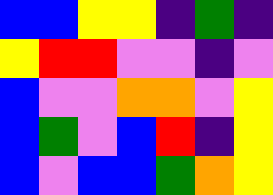[["blue", "blue", "yellow", "yellow", "indigo", "green", "indigo"], ["yellow", "red", "red", "violet", "violet", "indigo", "violet"], ["blue", "violet", "violet", "orange", "orange", "violet", "yellow"], ["blue", "green", "violet", "blue", "red", "indigo", "yellow"], ["blue", "violet", "blue", "blue", "green", "orange", "yellow"]]